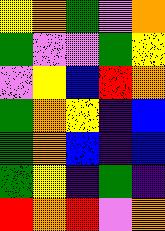[["yellow", "orange", "green", "violet", "orange"], ["green", "violet", "violet", "green", "yellow"], ["violet", "yellow", "blue", "red", "orange"], ["green", "orange", "yellow", "indigo", "blue"], ["green", "orange", "blue", "indigo", "blue"], ["green", "yellow", "indigo", "green", "indigo"], ["red", "orange", "red", "violet", "orange"]]